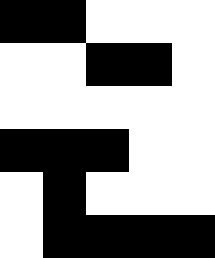[["black", "black", "white", "white", "white"], ["white", "white", "black", "black", "white"], ["white", "white", "white", "white", "white"], ["black", "black", "black", "white", "white"], ["white", "black", "white", "white", "white"], ["white", "black", "black", "black", "black"]]